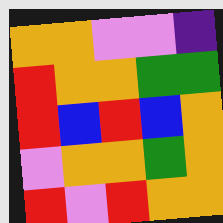[["orange", "orange", "violet", "violet", "indigo"], ["red", "orange", "orange", "green", "green"], ["red", "blue", "red", "blue", "orange"], ["violet", "orange", "orange", "green", "orange"], ["red", "violet", "red", "orange", "orange"]]